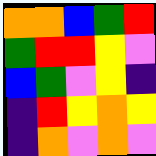[["orange", "orange", "blue", "green", "red"], ["green", "red", "red", "yellow", "violet"], ["blue", "green", "violet", "yellow", "indigo"], ["indigo", "red", "yellow", "orange", "yellow"], ["indigo", "orange", "violet", "orange", "violet"]]